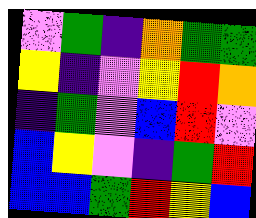[["violet", "green", "indigo", "orange", "green", "green"], ["yellow", "indigo", "violet", "yellow", "red", "orange"], ["indigo", "green", "violet", "blue", "red", "violet"], ["blue", "yellow", "violet", "indigo", "green", "red"], ["blue", "blue", "green", "red", "yellow", "blue"]]